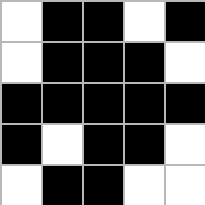[["white", "black", "black", "white", "black"], ["white", "black", "black", "black", "white"], ["black", "black", "black", "black", "black"], ["black", "white", "black", "black", "white"], ["white", "black", "black", "white", "white"]]